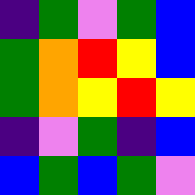[["indigo", "green", "violet", "green", "blue"], ["green", "orange", "red", "yellow", "blue"], ["green", "orange", "yellow", "red", "yellow"], ["indigo", "violet", "green", "indigo", "blue"], ["blue", "green", "blue", "green", "violet"]]